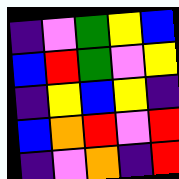[["indigo", "violet", "green", "yellow", "blue"], ["blue", "red", "green", "violet", "yellow"], ["indigo", "yellow", "blue", "yellow", "indigo"], ["blue", "orange", "red", "violet", "red"], ["indigo", "violet", "orange", "indigo", "red"]]